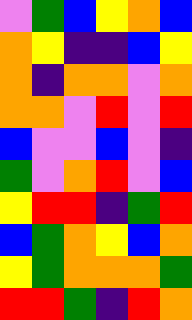[["violet", "green", "blue", "yellow", "orange", "blue"], ["orange", "yellow", "indigo", "indigo", "blue", "yellow"], ["orange", "indigo", "orange", "orange", "violet", "orange"], ["orange", "orange", "violet", "red", "violet", "red"], ["blue", "violet", "violet", "blue", "violet", "indigo"], ["green", "violet", "orange", "red", "violet", "blue"], ["yellow", "red", "red", "indigo", "green", "red"], ["blue", "green", "orange", "yellow", "blue", "orange"], ["yellow", "green", "orange", "orange", "orange", "green"], ["red", "red", "green", "indigo", "red", "orange"]]